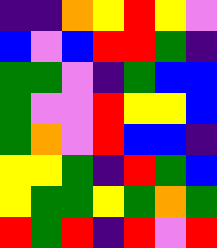[["indigo", "indigo", "orange", "yellow", "red", "yellow", "violet"], ["blue", "violet", "blue", "red", "red", "green", "indigo"], ["green", "green", "violet", "indigo", "green", "blue", "blue"], ["green", "violet", "violet", "red", "yellow", "yellow", "blue"], ["green", "orange", "violet", "red", "blue", "blue", "indigo"], ["yellow", "yellow", "green", "indigo", "red", "green", "blue"], ["yellow", "green", "green", "yellow", "green", "orange", "green"], ["red", "green", "red", "indigo", "red", "violet", "red"]]